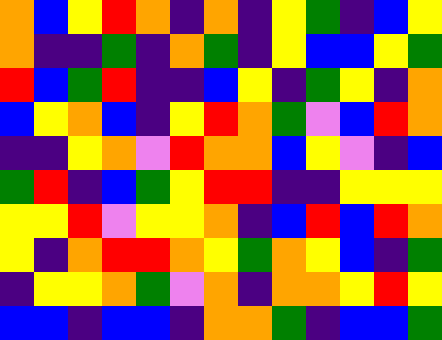[["orange", "blue", "yellow", "red", "orange", "indigo", "orange", "indigo", "yellow", "green", "indigo", "blue", "yellow"], ["orange", "indigo", "indigo", "green", "indigo", "orange", "green", "indigo", "yellow", "blue", "blue", "yellow", "green"], ["red", "blue", "green", "red", "indigo", "indigo", "blue", "yellow", "indigo", "green", "yellow", "indigo", "orange"], ["blue", "yellow", "orange", "blue", "indigo", "yellow", "red", "orange", "green", "violet", "blue", "red", "orange"], ["indigo", "indigo", "yellow", "orange", "violet", "red", "orange", "orange", "blue", "yellow", "violet", "indigo", "blue"], ["green", "red", "indigo", "blue", "green", "yellow", "red", "red", "indigo", "indigo", "yellow", "yellow", "yellow"], ["yellow", "yellow", "red", "violet", "yellow", "yellow", "orange", "indigo", "blue", "red", "blue", "red", "orange"], ["yellow", "indigo", "orange", "red", "red", "orange", "yellow", "green", "orange", "yellow", "blue", "indigo", "green"], ["indigo", "yellow", "yellow", "orange", "green", "violet", "orange", "indigo", "orange", "orange", "yellow", "red", "yellow"], ["blue", "blue", "indigo", "blue", "blue", "indigo", "orange", "orange", "green", "indigo", "blue", "blue", "green"]]